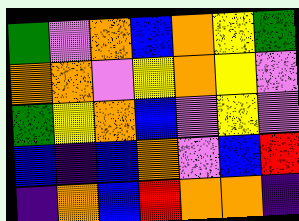[["green", "violet", "orange", "blue", "orange", "yellow", "green"], ["orange", "orange", "violet", "yellow", "orange", "yellow", "violet"], ["green", "yellow", "orange", "blue", "violet", "yellow", "violet"], ["blue", "indigo", "blue", "orange", "violet", "blue", "red"], ["indigo", "orange", "blue", "red", "orange", "orange", "indigo"]]